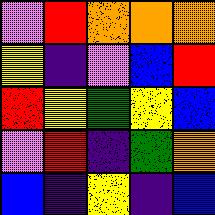[["violet", "red", "orange", "orange", "orange"], ["yellow", "indigo", "violet", "blue", "red"], ["red", "yellow", "green", "yellow", "blue"], ["violet", "red", "indigo", "green", "orange"], ["blue", "indigo", "yellow", "indigo", "blue"]]